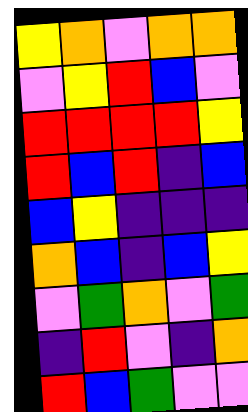[["yellow", "orange", "violet", "orange", "orange"], ["violet", "yellow", "red", "blue", "violet"], ["red", "red", "red", "red", "yellow"], ["red", "blue", "red", "indigo", "blue"], ["blue", "yellow", "indigo", "indigo", "indigo"], ["orange", "blue", "indigo", "blue", "yellow"], ["violet", "green", "orange", "violet", "green"], ["indigo", "red", "violet", "indigo", "orange"], ["red", "blue", "green", "violet", "violet"]]